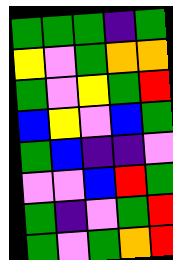[["green", "green", "green", "indigo", "green"], ["yellow", "violet", "green", "orange", "orange"], ["green", "violet", "yellow", "green", "red"], ["blue", "yellow", "violet", "blue", "green"], ["green", "blue", "indigo", "indigo", "violet"], ["violet", "violet", "blue", "red", "green"], ["green", "indigo", "violet", "green", "red"], ["green", "violet", "green", "orange", "red"]]